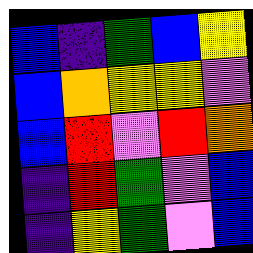[["blue", "indigo", "green", "blue", "yellow"], ["blue", "orange", "yellow", "yellow", "violet"], ["blue", "red", "violet", "red", "orange"], ["indigo", "red", "green", "violet", "blue"], ["indigo", "yellow", "green", "violet", "blue"]]